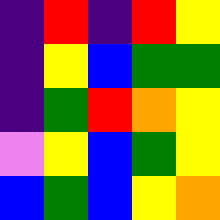[["indigo", "red", "indigo", "red", "yellow"], ["indigo", "yellow", "blue", "green", "green"], ["indigo", "green", "red", "orange", "yellow"], ["violet", "yellow", "blue", "green", "yellow"], ["blue", "green", "blue", "yellow", "orange"]]